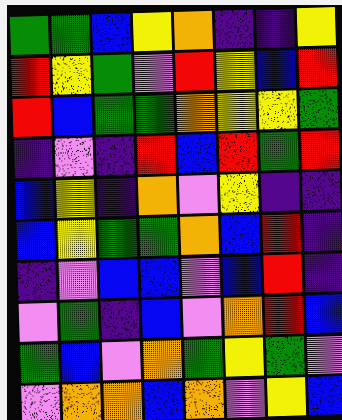[["green", "green", "blue", "yellow", "orange", "indigo", "indigo", "yellow"], ["red", "yellow", "green", "violet", "red", "yellow", "blue", "red"], ["red", "blue", "green", "green", "orange", "yellow", "yellow", "green"], ["indigo", "violet", "indigo", "red", "blue", "red", "green", "red"], ["blue", "yellow", "indigo", "orange", "violet", "yellow", "indigo", "indigo"], ["blue", "yellow", "green", "green", "orange", "blue", "red", "indigo"], ["indigo", "violet", "blue", "blue", "violet", "blue", "red", "indigo"], ["violet", "green", "indigo", "blue", "violet", "orange", "red", "blue"], ["green", "blue", "violet", "orange", "green", "yellow", "green", "violet"], ["violet", "orange", "orange", "blue", "orange", "violet", "yellow", "blue"]]